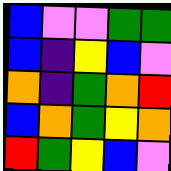[["blue", "violet", "violet", "green", "green"], ["blue", "indigo", "yellow", "blue", "violet"], ["orange", "indigo", "green", "orange", "red"], ["blue", "orange", "green", "yellow", "orange"], ["red", "green", "yellow", "blue", "violet"]]